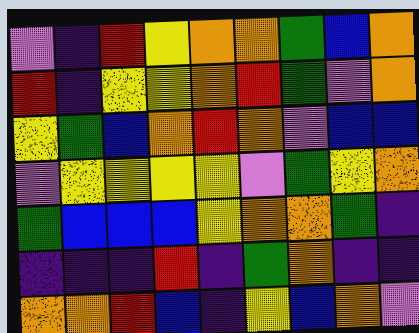[["violet", "indigo", "red", "yellow", "orange", "orange", "green", "blue", "orange"], ["red", "indigo", "yellow", "yellow", "orange", "red", "green", "violet", "orange"], ["yellow", "green", "blue", "orange", "red", "orange", "violet", "blue", "blue"], ["violet", "yellow", "yellow", "yellow", "yellow", "violet", "green", "yellow", "orange"], ["green", "blue", "blue", "blue", "yellow", "orange", "orange", "green", "indigo"], ["indigo", "indigo", "indigo", "red", "indigo", "green", "orange", "indigo", "indigo"], ["orange", "orange", "red", "blue", "indigo", "yellow", "blue", "orange", "violet"]]